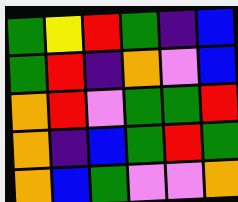[["green", "yellow", "red", "green", "indigo", "blue"], ["green", "red", "indigo", "orange", "violet", "blue"], ["orange", "red", "violet", "green", "green", "red"], ["orange", "indigo", "blue", "green", "red", "green"], ["orange", "blue", "green", "violet", "violet", "orange"]]